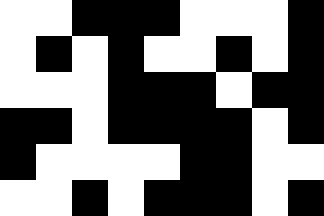[["white", "white", "black", "black", "black", "white", "white", "white", "black"], ["white", "black", "white", "black", "white", "white", "black", "white", "black"], ["white", "white", "white", "black", "black", "black", "white", "black", "black"], ["black", "black", "white", "black", "black", "black", "black", "white", "black"], ["black", "white", "white", "white", "white", "black", "black", "white", "white"], ["white", "white", "black", "white", "black", "black", "black", "white", "black"]]